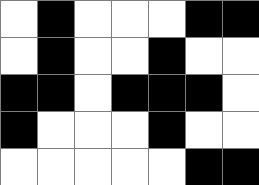[["white", "black", "white", "white", "white", "black", "black"], ["white", "black", "white", "white", "black", "white", "white"], ["black", "black", "white", "black", "black", "black", "white"], ["black", "white", "white", "white", "black", "white", "white"], ["white", "white", "white", "white", "white", "black", "black"]]